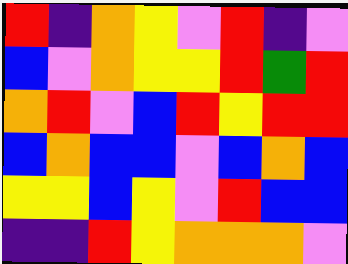[["red", "indigo", "orange", "yellow", "violet", "red", "indigo", "violet"], ["blue", "violet", "orange", "yellow", "yellow", "red", "green", "red"], ["orange", "red", "violet", "blue", "red", "yellow", "red", "red"], ["blue", "orange", "blue", "blue", "violet", "blue", "orange", "blue"], ["yellow", "yellow", "blue", "yellow", "violet", "red", "blue", "blue"], ["indigo", "indigo", "red", "yellow", "orange", "orange", "orange", "violet"]]